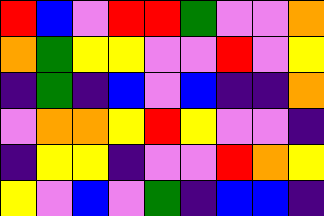[["red", "blue", "violet", "red", "red", "green", "violet", "violet", "orange"], ["orange", "green", "yellow", "yellow", "violet", "violet", "red", "violet", "yellow"], ["indigo", "green", "indigo", "blue", "violet", "blue", "indigo", "indigo", "orange"], ["violet", "orange", "orange", "yellow", "red", "yellow", "violet", "violet", "indigo"], ["indigo", "yellow", "yellow", "indigo", "violet", "violet", "red", "orange", "yellow"], ["yellow", "violet", "blue", "violet", "green", "indigo", "blue", "blue", "indigo"]]